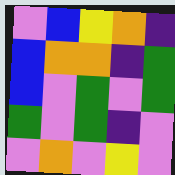[["violet", "blue", "yellow", "orange", "indigo"], ["blue", "orange", "orange", "indigo", "green"], ["blue", "violet", "green", "violet", "green"], ["green", "violet", "green", "indigo", "violet"], ["violet", "orange", "violet", "yellow", "violet"]]